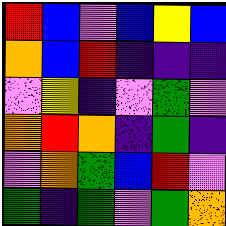[["red", "blue", "violet", "blue", "yellow", "blue"], ["orange", "blue", "red", "indigo", "indigo", "indigo"], ["violet", "yellow", "indigo", "violet", "green", "violet"], ["orange", "red", "orange", "indigo", "green", "indigo"], ["violet", "orange", "green", "blue", "red", "violet"], ["green", "indigo", "green", "violet", "green", "orange"]]